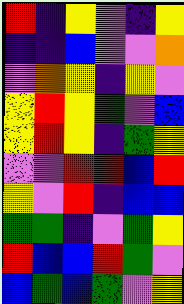[["red", "indigo", "yellow", "violet", "indigo", "yellow"], ["indigo", "indigo", "blue", "violet", "violet", "orange"], ["violet", "orange", "yellow", "indigo", "yellow", "violet"], ["yellow", "red", "yellow", "green", "violet", "blue"], ["yellow", "red", "yellow", "indigo", "green", "yellow"], ["violet", "violet", "red", "red", "blue", "red"], ["yellow", "violet", "red", "indigo", "blue", "blue"], ["green", "green", "indigo", "violet", "green", "yellow"], ["red", "blue", "blue", "red", "green", "violet"], ["blue", "green", "blue", "green", "violet", "yellow"]]